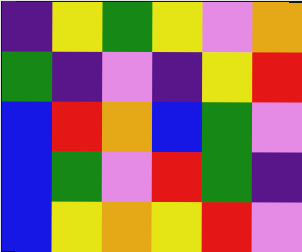[["indigo", "yellow", "green", "yellow", "violet", "orange"], ["green", "indigo", "violet", "indigo", "yellow", "red"], ["blue", "red", "orange", "blue", "green", "violet"], ["blue", "green", "violet", "red", "green", "indigo"], ["blue", "yellow", "orange", "yellow", "red", "violet"]]